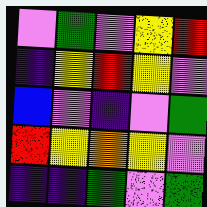[["violet", "green", "violet", "yellow", "red"], ["indigo", "yellow", "red", "yellow", "violet"], ["blue", "violet", "indigo", "violet", "green"], ["red", "yellow", "orange", "yellow", "violet"], ["indigo", "indigo", "green", "violet", "green"]]